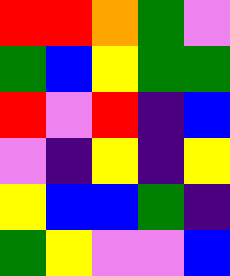[["red", "red", "orange", "green", "violet"], ["green", "blue", "yellow", "green", "green"], ["red", "violet", "red", "indigo", "blue"], ["violet", "indigo", "yellow", "indigo", "yellow"], ["yellow", "blue", "blue", "green", "indigo"], ["green", "yellow", "violet", "violet", "blue"]]